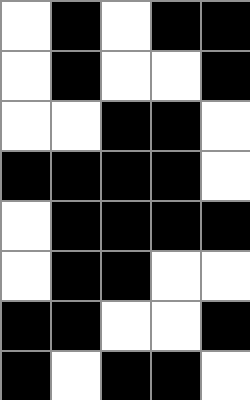[["white", "black", "white", "black", "black"], ["white", "black", "white", "white", "black"], ["white", "white", "black", "black", "white"], ["black", "black", "black", "black", "white"], ["white", "black", "black", "black", "black"], ["white", "black", "black", "white", "white"], ["black", "black", "white", "white", "black"], ["black", "white", "black", "black", "white"]]